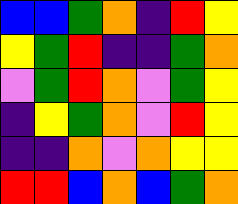[["blue", "blue", "green", "orange", "indigo", "red", "yellow"], ["yellow", "green", "red", "indigo", "indigo", "green", "orange"], ["violet", "green", "red", "orange", "violet", "green", "yellow"], ["indigo", "yellow", "green", "orange", "violet", "red", "yellow"], ["indigo", "indigo", "orange", "violet", "orange", "yellow", "yellow"], ["red", "red", "blue", "orange", "blue", "green", "orange"]]